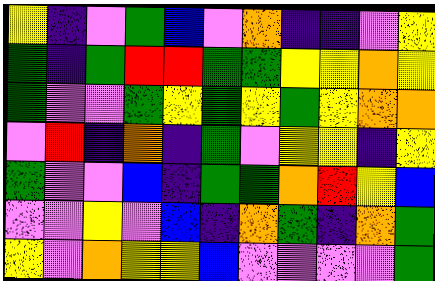[["yellow", "indigo", "violet", "green", "blue", "violet", "orange", "indigo", "indigo", "violet", "yellow"], ["green", "indigo", "green", "red", "red", "green", "green", "yellow", "yellow", "orange", "yellow"], ["green", "violet", "violet", "green", "yellow", "green", "yellow", "green", "yellow", "orange", "orange"], ["violet", "red", "indigo", "orange", "indigo", "green", "violet", "yellow", "yellow", "indigo", "yellow"], ["green", "violet", "violet", "blue", "indigo", "green", "green", "orange", "red", "yellow", "blue"], ["violet", "violet", "yellow", "violet", "blue", "indigo", "orange", "green", "indigo", "orange", "green"], ["yellow", "violet", "orange", "yellow", "yellow", "blue", "violet", "violet", "violet", "violet", "green"]]